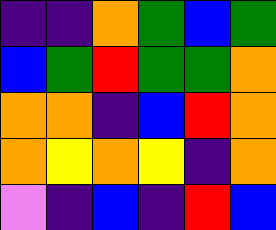[["indigo", "indigo", "orange", "green", "blue", "green"], ["blue", "green", "red", "green", "green", "orange"], ["orange", "orange", "indigo", "blue", "red", "orange"], ["orange", "yellow", "orange", "yellow", "indigo", "orange"], ["violet", "indigo", "blue", "indigo", "red", "blue"]]